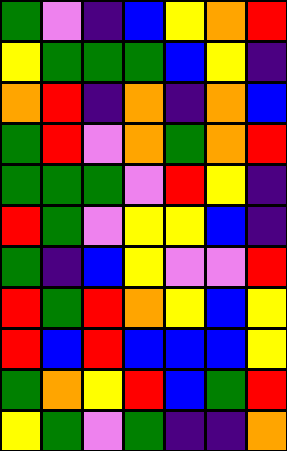[["green", "violet", "indigo", "blue", "yellow", "orange", "red"], ["yellow", "green", "green", "green", "blue", "yellow", "indigo"], ["orange", "red", "indigo", "orange", "indigo", "orange", "blue"], ["green", "red", "violet", "orange", "green", "orange", "red"], ["green", "green", "green", "violet", "red", "yellow", "indigo"], ["red", "green", "violet", "yellow", "yellow", "blue", "indigo"], ["green", "indigo", "blue", "yellow", "violet", "violet", "red"], ["red", "green", "red", "orange", "yellow", "blue", "yellow"], ["red", "blue", "red", "blue", "blue", "blue", "yellow"], ["green", "orange", "yellow", "red", "blue", "green", "red"], ["yellow", "green", "violet", "green", "indigo", "indigo", "orange"]]